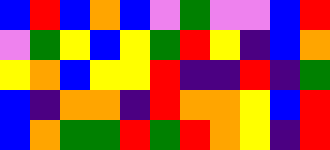[["blue", "red", "blue", "orange", "blue", "violet", "green", "violet", "violet", "blue", "red"], ["violet", "green", "yellow", "blue", "yellow", "green", "red", "yellow", "indigo", "blue", "orange"], ["yellow", "orange", "blue", "yellow", "yellow", "red", "indigo", "indigo", "red", "indigo", "green"], ["blue", "indigo", "orange", "orange", "indigo", "red", "orange", "orange", "yellow", "blue", "red"], ["blue", "orange", "green", "green", "red", "green", "red", "orange", "yellow", "indigo", "red"]]